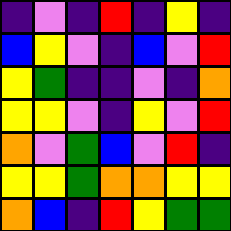[["indigo", "violet", "indigo", "red", "indigo", "yellow", "indigo"], ["blue", "yellow", "violet", "indigo", "blue", "violet", "red"], ["yellow", "green", "indigo", "indigo", "violet", "indigo", "orange"], ["yellow", "yellow", "violet", "indigo", "yellow", "violet", "red"], ["orange", "violet", "green", "blue", "violet", "red", "indigo"], ["yellow", "yellow", "green", "orange", "orange", "yellow", "yellow"], ["orange", "blue", "indigo", "red", "yellow", "green", "green"]]